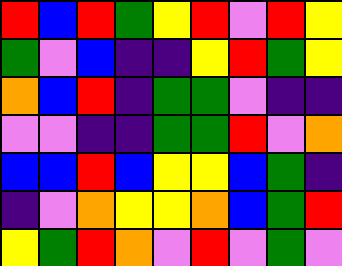[["red", "blue", "red", "green", "yellow", "red", "violet", "red", "yellow"], ["green", "violet", "blue", "indigo", "indigo", "yellow", "red", "green", "yellow"], ["orange", "blue", "red", "indigo", "green", "green", "violet", "indigo", "indigo"], ["violet", "violet", "indigo", "indigo", "green", "green", "red", "violet", "orange"], ["blue", "blue", "red", "blue", "yellow", "yellow", "blue", "green", "indigo"], ["indigo", "violet", "orange", "yellow", "yellow", "orange", "blue", "green", "red"], ["yellow", "green", "red", "orange", "violet", "red", "violet", "green", "violet"]]